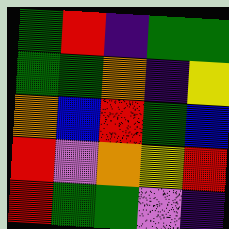[["green", "red", "indigo", "green", "green"], ["green", "green", "orange", "indigo", "yellow"], ["orange", "blue", "red", "green", "blue"], ["red", "violet", "orange", "yellow", "red"], ["red", "green", "green", "violet", "indigo"]]